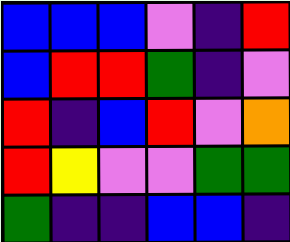[["blue", "blue", "blue", "violet", "indigo", "red"], ["blue", "red", "red", "green", "indigo", "violet"], ["red", "indigo", "blue", "red", "violet", "orange"], ["red", "yellow", "violet", "violet", "green", "green"], ["green", "indigo", "indigo", "blue", "blue", "indigo"]]